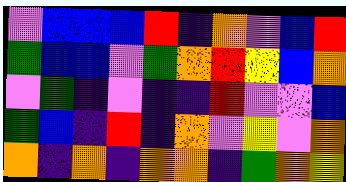[["violet", "blue", "blue", "blue", "red", "indigo", "orange", "violet", "blue", "red"], ["green", "blue", "blue", "violet", "green", "orange", "red", "yellow", "blue", "orange"], ["violet", "green", "indigo", "violet", "indigo", "indigo", "red", "violet", "violet", "blue"], ["green", "blue", "indigo", "red", "indigo", "orange", "violet", "yellow", "violet", "orange"], ["orange", "indigo", "orange", "indigo", "orange", "orange", "indigo", "green", "orange", "yellow"]]